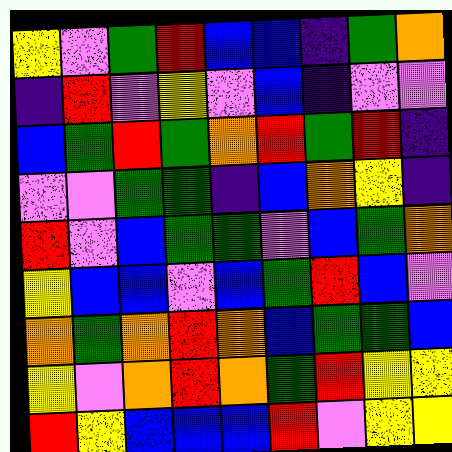[["yellow", "violet", "green", "red", "blue", "blue", "indigo", "green", "orange"], ["indigo", "red", "violet", "yellow", "violet", "blue", "indigo", "violet", "violet"], ["blue", "green", "red", "green", "orange", "red", "green", "red", "indigo"], ["violet", "violet", "green", "green", "indigo", "blue", "orange", "yellow", "indigo"], ["red", "violet", "blue", "green", "green", "violet", "blue", "green", "orange"], ["yellow", "blue", "blue", "violet", "blue", "green", "red", "blue", "violet"], ["orange", "green", "orange", "red", "orange", "blue", "green", "green", "blue"], ["yellow", "violet", "orange", "red", "orange", "green", "red", "yellow", "yellow"], ["red", "yellow", "blue", "blue", "blue", "red", "violet", "yellow", "yellow"]]